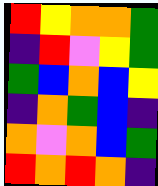[["red", "yellow", "orange", "orange", "green"], ["indigo", "red", "violet", "yellow", "green"], ["green", "blue", "orange", "blue", "yellow"], ["indigo", "orange", "green", "blue", "indigo"], ["orange", "violet", "orange", "blue", "green"], ["red", "orange", "red", "orange", "indigo"]]